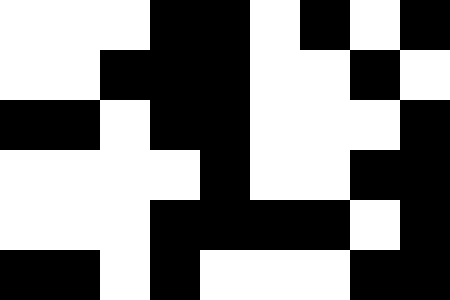[["white", "white", "white", "black", "black", "white", "black", "white", "black"], ["white", "white", "black", "black", "black", "white", "white", "black", "white"], ["black", "black", "white", "black", "black", "white", "white", "white", "black"], ["white", "white", "white", "white", "black", "white", "white", "black", "black"], ["white", "white", "white", "black", "black", "black", "black", "white", "black"], ["black", "black", "white", "black", "white", "white", "white", "black", "black"]]